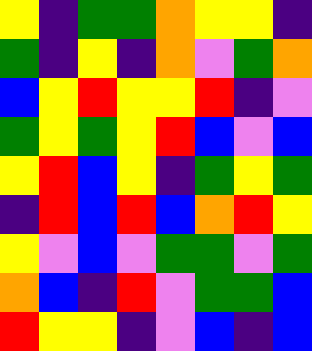[["yellow", "indigo", "green", "green", "orange", "yellow", "yellow", "indigo"], ["green", "indigo", "yellow", "indigo", "orange", "violet", "green", "orange"], ["blue", "yellow", "red", "yellow", "yellow", "red", "indigo", "violet"], ["green", "yellow", "green", "yellow", "red", "blue", "violet", "blue"], ["yellow", "red", "blue", "yellow", "indigo", "green", "yellow", "green"], ["indigo", "red", "blue", "red", "blue", "orange", "red", "yellow"], ["yellow", "violet", "blue", "violet", "green", "green", "violet", "green"], ["orange", "blue", "indigo", "red", "violet", "green", "green", "blue"], ["red", "yellow", "yellow", "indigo", "violet", "blue", "indigo", "blue"]]